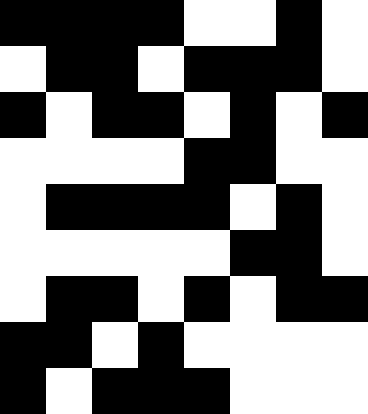[["black", "black", "black", "black", "white", "white", "black", "white"], ["white", "black", "black", "white", "black", "black", "black", "white"], ["black", "white", "black", "black", "white", "black", "white", "black"], ["white", "white", "white", "white", "black", "black", "white", "white"], ["white", "black", "black", "black", "black", "white", "black", "white"], ["white", "white", "white", "white", "white", "black", "black", "white"], ["white", "black", "black", "white", "black", "white", "black", "black"], ["black", "black", "white", "black", "white", "white", "white", "white"], ["black", "white", "black", "black", "black", "white", "white", "white"]]